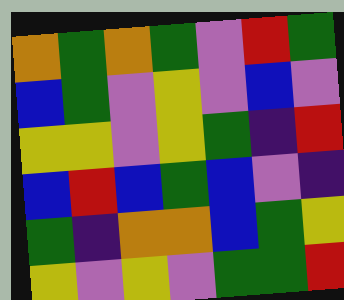[["orange", "green", "orange", "green", "violet", "red", "green"], ["blue", "green", "violet", "yellow", "violet", "blue", "violet"], ["yellow", "yellow", "violet", "yellow", "green", "indigo", "red"], ["blue", "red", "blue", "green", "blue", "violet", "indigo"], ["green", "indigo", "orange", "orange", "blue", "green", "yellow"], ["yellow", "violet", "yellow", "violet", "green", "green", "red"]]